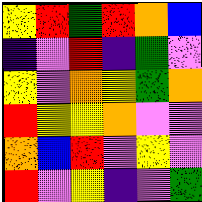[["yellow", "red", "green", "red", "orange", "blue"], ["indigo", "violet", "red", "indigo", "green", "violet"], ["yellow", "violet", "orange", "yellow", "green", "orange"], ["red", "yellow", "yellow", "orange", "violet", "violet"], ["orange", "blue", "red", "violet", "yellow", "violet"], ["red", "violet", "yellow", "indigo", "violet", "green"]]